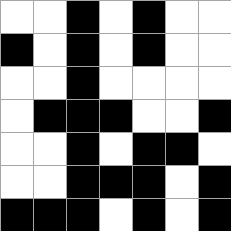[["white", "white", "black", "white", "black", "white", "white"], ["black", "white", "black", "white", "black", "white", "white"], ["white", "white", "black", "white", "white", "white", "white"], ["white", "black", "black", "black", "white", "white", "black"], ["white", "white", "black", "white", "black", "black", "white"], ["white", "white", "black", "black", "black", "white", "black"], ["black", "black", "black", "white", "black", "white", "black"]]